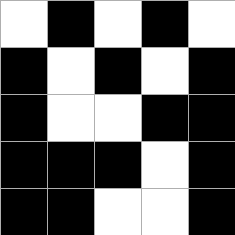[["white", "black", "white", "black", "white"], ["black", "white", "black", "white", "black"], ["black", "white", "white", "black", "black"], ["black", "black", "black", "white", "black"], ["black", "black", "white", "white", "black"]]